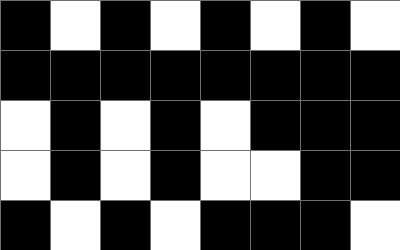[["black", "white", "black", "white", "black", "white", "black", "white"], ["black", "black", "black", "black", "black", "black", "black", "black"], ["white", "black", "white", "black", "white", "black", "black", "black"], ["white", "black", "white", "black", "white", "white", "black", "black"], ["black", "white", "black", "white", "black", "black", "black", "white"]]